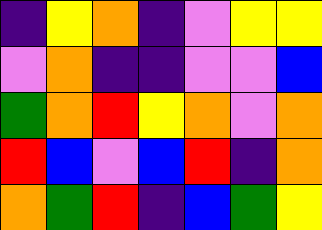[["indigo", "yellow", "orange", "indigo", "violet", "yellow", "yellow"], ["violet", "orange", "indigo", "indigo", "violet", "violet", "blue"], ["green", "orange", "red", "yellow", "orange", "violet", "orange"], ["red", "blue", "violet", "blue", "red", "indigo", "orange"], ["orange", "green", "red", "indigo", "blue", "green", "yellow"]]